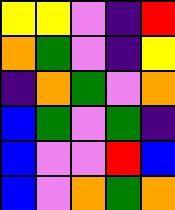[["yellow", "yellow", "violet", "indigo", "red"], ["orange", "green", "violet", "indigo", "yellow"], ["indigo", "orange", "green", "violet", "orange"], ["blue", "green", "violet", "green", "indigo"], ["blue", "violet", "violet", "red", "blue"], ["blue", "violet", "orange", "green", "orange"]]